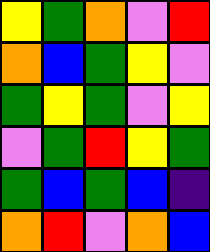[["yellow", "green", "orange", "violet", "red"], ["orange", "blue", "green", "yellow", "violet"], ["green", "yellow", "green", "violet", "yellow"], ["violet", "green", "red", "yellow", "green"], ["green", "blue", "green", "blue", "indigo"], ["orange", "red", "violet", "orange", "blue"]]